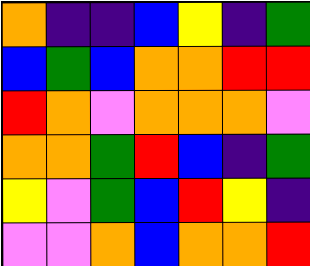[["orange", "indigo", "indigo", "blue", "yellow", "indigo", "green"], ["blue", "green", "blue", "orange", "orange", "red", "red"], ["red", "orange", "violet", "orange", "orange", "orange", "violet"], ["orange", "orange", "green", "red", "blue", "indigo", "green"], ["yellow", "violet", "green", "blue", "red", "yellow", "indigo"], ["violet", "violet", "orange", "blue", "orange", "orange", "red"]]